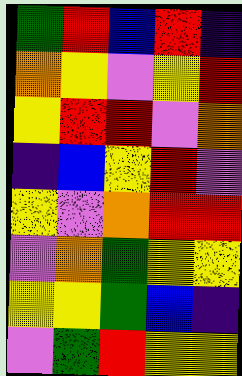[["green", "red", "blue", "red", "indigo"], ["orange", "yellow", "violet", "yellow", "red"], ["yellow", "red", "red", "violet", "orange"], ["indigo", "blue", "yellow", "red", "violet"], ["yellow", "violet", "orange", "red", "red"], ["violet", "orange", "green", "yellow", "yellow"], ["yellow", "yellow", "green", "blue", "indigo"], ["violet", "green", "red", "yellow", "yellow"]]